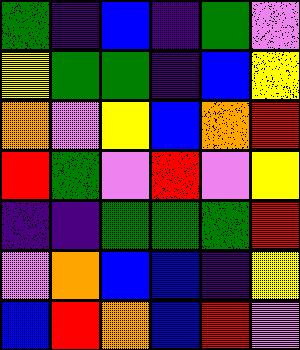[["green", "indigo", "blue", "indigo", "green", "violet"], ["yellow", "green", "green", "indigo", "blue", "yellow"], ["orange", "violet", "yellow", "blue", "orange", "red"], ["red", "green", "violet", "red", "violet", "yellow"], ["indigo", "indigo", "green", "green", "green", "red"], ["violet", "orange", "blue", "blue", "indigo", "yellow"], ["blue", "red", "orange", "blue", "red", "violet"]]